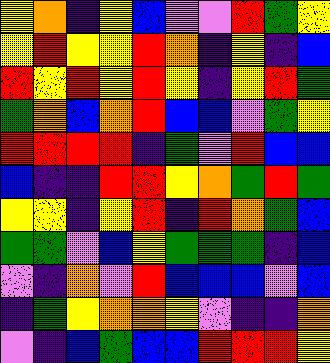[["yellow", "orange", "indigo", "yellow", "blue", "violet", "violet", "red", "green", "yellow"], ["yellow", "red", "yellow", "yellow", "red", "orange", "indigo", "yellow", "indigo", "blue"], ["red", "yellow", "red", "yellow", "red", "yellow", "indigo", "yellow", "red", "green"], ["green", "orange", "blue", "orange", "red", "blue", "blue", "violet", "green", "yellow"], ["red", "red", "red", "red", "indigo", "green", "violet", "red", "blue", "blue"], ["blue", "indigo", "indigo", "red", "red", "yellow", "orange", "green", "red", "green"], ["yellow", "yellow", "indigo", "yellow", "red", "indigo", "red", "orange", "green", "blue"], ["green", "green", "violet", "blue", "yellow", "green", "green", "green", "indigo", "blue"], ["violet", "indigo", "orange", "violet", "red", "blue", "blue", "blue", "violet", "blue"], ["indigo", "green", "yellow", "orange", "orange", "yellow", "violet", "indigo", "indigo", "orange"], ["violet", "indigo", "blue", "green", "blue", "blue", "red", "red", "red", "yellow"]]